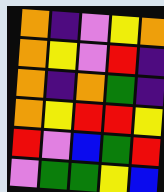[["orange", "indigo", "violet", "yellow", "orange"], ["orange", "yellow", "violet", "red", "indigo"], ["orange", "indigo", "orange", "green", "indigo"], ["orange", "yellow", "red", "red", "yellow"], ["red", "violet", "blue", "green", "red"], ["violet", "green", "green", "yellow", "blue"]]